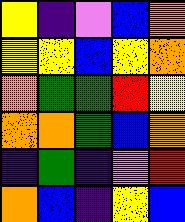[["yellow", "indigo", "violet", "blue", "orange"], ["yellow", "yellow", "blue", "yellow", "orange"], ["orange", "green", "green", "red", "yellow"], ["orange", "orange", "green", "blue", "orange"], ["indigo", "green", "indigo", "violet", "red"], ["orange", "blue", "indigo", "yellow", "blue"]]